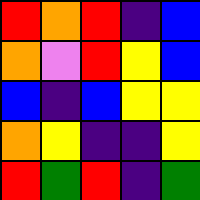[["red", "orange", "red", "indigo", "blue"], ["orange", "violet", "red", "yellow", "blue"], ["blue", "indigo", "blue", "yellow", "yellow"], ["orange", "yellow", "indigo", "indigo", "yellow"], ["red", "green", "red", "indigo", "green"]]